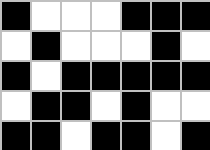[["black", "white", "white", "white", "black", "black", "black"], ["white", "black", "white", "white", "white", "black", "white"], ["black", "white", "black", "black", "black", "black", "black"], ["white", "black", "black", "white", "black", "white", "white"], ["black", "black", "white", "black", "black", "white", "black"]]